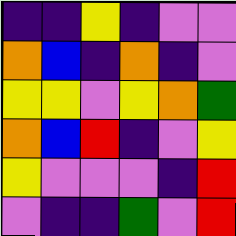[["indigo", "indigo", "yellow", "indigo", "violet", "violet"], ["orange", "blue", "indigo", "orange", "indigo", "violet"], ["yellow", "yellow", "violet", "yellow", "orange", "green"], ["orange", "blue", "red", "indigo", "violet", "yellow"], ["yellow", "violet", "violet", "violet", "indigo", "red"], ["violet", "indigo", "indigo", "green", "violet", "red"]]